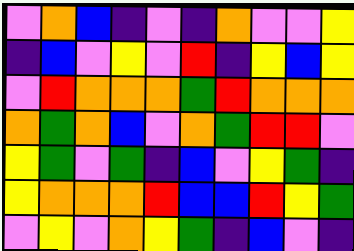[["violet", "orange", "blue", "indigo", "violet", "indigo", "orange", "violet", "violet", "yellow"], ["indigo", "blue", "violet", "yellow", "violet", "red", "indigo", "yellow", "blue", "yellow"], ["violet", "red", "orange", "orange", "orange", "green", "red", "orange", "orange", "orange"], ["orange", "green", "orange", "blue", "violet", "orange", "green", "red", "red", "violet"], ["yellow", "green", "violet", "green", "indigo", "blue", "violet", "yellow", "green", "indigo"], ["yellow", "orange", "orange", "orange", "red", "blue", "blue", "red", "yellow", "green"], ["violet", "yellow", "violet", "orange", "yellow", "green", "indigo", "blue", "violet", "indigo"]]